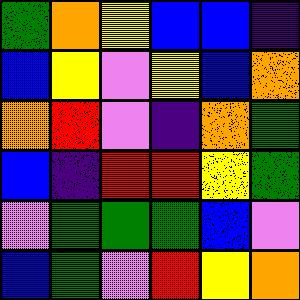[["green", "orange", "yellow", "blue", "blue", "indigo"], ["blue", "yellow", "violet", "yellow", "blue", "orange"], ["orange", "red", "violet", "indigo", "orange", "green"], ["blue", "indigo", "red", "red", "yellow", "green"], ["violet", "green", "green", "green", "blue", "violet"], ["blue", "green", "violet", "red", "yellow", "orange"]]